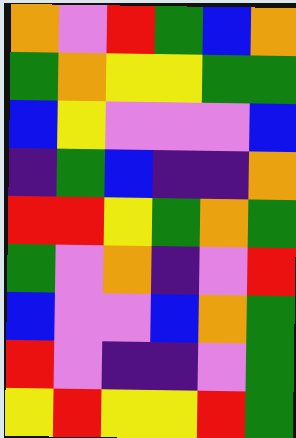[["orange", "violet", "red", "green", "blue", "orange"], ["green", "orange", "yellow", "yellow", "green", "green"], ["blue", "yellow", "violet", "violet", "violet", "blue"], ["indigo", "green", "blue", "indigo", "indigo", "orange"], ["red", "red", "yellow", "green", "orange", "green"], ["green", "violet", "orange", "indigo", "violet", "red"], ["blue", "violet", "violet", "blue", "orange", "green"], ["red", "violet", "indigo", "indigo", "violet", "green"], ["yellow", "red", "yellow", "yellow", "red", "green"]]